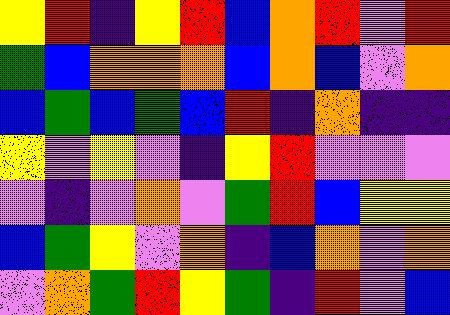[["yellow", "red", "indigo", "yellow", "red", "blue", "orange", "red", "violet", "red"], ["green", "blue", "orange", "orange", "orange", "blue", "orange", "blue", "violet", "orange"], ["blue", "green", "blue", "green", "blue", "red", "indigo", "orange", "indigo", "indigo"], ["yellow", "violet", "yellow", "violet", "indigo", "yellow", "red", "violet", "violet", "violet"], ["violet", "indigo", "violet", "orange", "violet", "green", "red", "blue", "yellow", "yellow"], ["blue", "green", "yellow", "violet", "orange", "indigo", "blue", "orange", "violet", "orange"], ["violet", "orange", "green", "red", "yellow", "green", "indigo", "red", "violet", "blue"]]